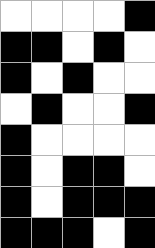[["white", "white", "white", "white", "black"], ["black", "black", "white", "black", "white"], ["black", "white", "black", "white", "white"], ["white", "black", "white", "white", "black"], ["black", "white", "white", "white", "white"], ["black", "white", "black", "black", "white"], ["black", "white", "black", "black", "black"], ["black", "black", "black", "white", "black"]]